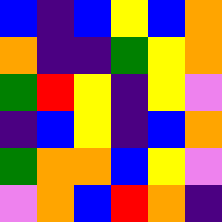[["blue", "indigo", "blue", "yellow", "blue", "orange"], ["orange", "indigo", "indigo", "green", "yellow", "orange"], ["green", "red", "yellow", "indigo", "yellow", "violet"], ["indigo", "blue", "yellow", "indigo", "blue", "orange"], ["green", "orange", "orange", "blue", "yellow", "violet"], ["violet", "orange", "blue", "red", "orange", "indigo"]]